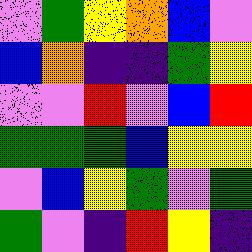[["violet", "green", "yellow", "orange", "blue", "violet"], ["blue", "orange", "indigo", "indigo", "green", "yellow"], ["violet", "violet", "red", "violet", "blue", "red"], ["green", "green", "green", "blue", "yellow", "yellow"], ["violet", "blue", "yellow", "green", "violet", "green"], ["green", "violet", "indigo", "red", "yellow", "indigo"]]